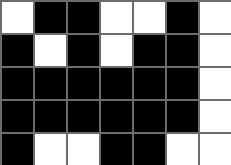[["white", "black", "black", "white", "white", "black", "white"], ["black", "white", "black", "white", "black", "black", "white"], ["black", "black", "black", "black", "black", "black", "white"], ["black", "black", "black", "black", "black", "black", "white"], ["black", "white", "white", "black", "black", "white", "white"]]